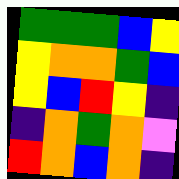[["green", "green", "green", "blue", "yellow"], ["yellow", "orange", "orange", "green", "blue"], ["yellow", "blue", "red", "yellow", "indigo"], ["indigo", "orange", "green", "orange", "violet"], ["red", "orange", "blue", "orange", "indigo"]]